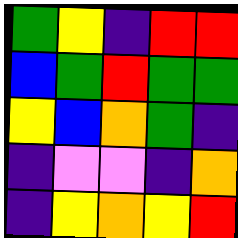[["green", "yellow", "indigo", "red", "red"], ["blue", "green", "red", "green", "green"], ["yellow", "blue", "orange", "green", "indigo"], ["indigo", "violet", "violet", "indigo", "orange"], ["indigo", "yellow", "orange", "yellow", "red"]]